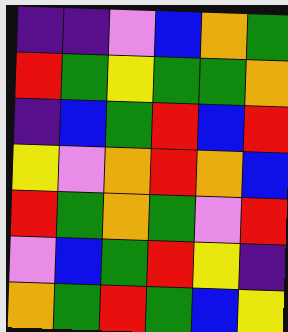[["indigo", "indigo", "violet", "blue", "orange", "green"], ["red", "green", "yellow", "green", "green", "orange"], ["indigo", "blue", "green", "red", "blue", "red"], ["yellow", "violet", "orange", "red", "orange", "blue"], ["red", "green", "orange", "green", "violet", "red"], ["violet", "blue", "green", "red", "yellow", "indigo"], ["orange", "green", "red", "green", "blue", "yellow"]]